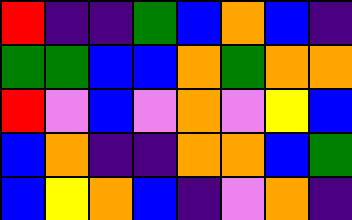[["red", "indigo", "indigo", "green", "blue", "orange", "blue", "indigo"], ["green", "green", "blue", "blue", "orange", "green", "orange", "orange"], ["red", "violet", "blue", "violet", "orange", "violet", "yellow", "blue"], ["blue", "orange", "indigo", "indigo", "orange", "orange", "blue", "green"], ["blue", "yellow", "orange", "blue", "indigo", "violet", "orange", "indigo"]]